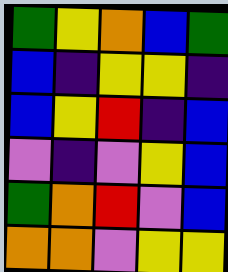[["green", "yellow", "orange", "blue", "green"], ["blue", "indigo", "yellow", "yellow", "indigo"], ["blue", "yellow", "red", "indigo", "blue"], ["violet", "indigo", "violet", "yellow", "blue"], ["green", "orange", "red", "violet", "blue"], ["orange", "orange", "violet", "yellow", "yellow"]]